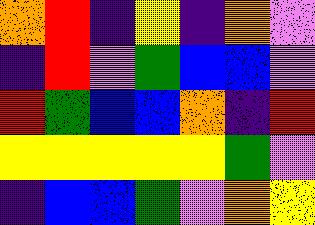[["orange", "red", "indigo", "yellow", "indigo", "orange", "violet"], ["indigo", "red", "violet", "green", "blue", "blue", "violet"], ["red", "green", "blue", "blue", "orange", "indigo", "red"], ["yellow", "yellow", "yellow", "yellow", "yellow", "green", "violet"], ["indigo", "blue", "blue", "green", "violet", "orange", "yellow"]]